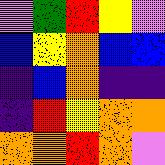[["violet", "green", "red", "yellow", "violet"], ["blue", "yellow", "orange", "blue", "blue"], ["indigo", "blue", "orange", "indigo", "indigo"], ["indigo", "red", "yellow", "orange", "orange"], ["orange", "orange", "red", "orange", "violet"]]